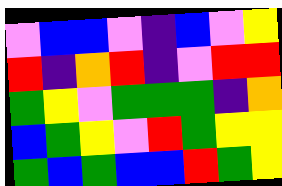[["violet", "blue", "blue", "violet", "indigo", "blue", "violet", "yellow"], ["red", "indigo", "orange", "red", "indigo", "violet", "red", "red"], ["green", "yellow", "violet", "green", "green", "green", "indigo", "orange"], ["blue", "green", "yellow", "violet", "red", "green", "yellow", "yellow"], ["green", "blue", "green", "blue", "blue", "red", "green", "yellow"]]